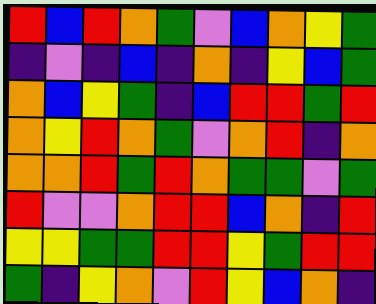[["red", "blue", "red", "orange", "green", "violet", "blue", "orange", "yellow", "green"], ["indigo", "violet", "indigo", "blue", "indigo", "orange", "indigo", "yellow", "blue", "green"], ["orange", "blue", "yellow", "green", "indigo", "blue", "red", "red", "green", "red"], ["orange", "yellow", "red", "orange", "green", "violet", "orange", "red", "indigo", "orange"], ["orange", "orange", "red", "green", "red", "orange", "green", "green", "violet", "green"], ["red", "violet", "violet", "orange", "red", "red", "blue", "orange", "indigo", "red"], ["yellow", "yellow", "green", "green", "red", "red", "yellow", "green", "red", "red"], ["green", "indigo", "yellow", "orange", "violet", "red", "yellow", "blue", "orange", "indigo"]]